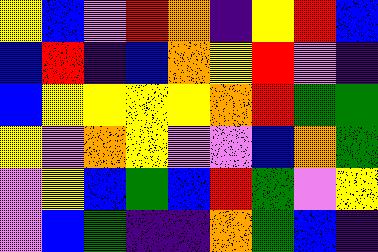[["yellow", "blue", "violet", "red", "orange", "indigo", "yellow", "red", "blue"], ["blue", "red", "indigo", "blue", "orange", "yellow", "red", "violet", "indigo"], ["blue", "yellow", "yellow", "yellow", "yellow", "orange", "red", "green", "green"], ["yellow", "violet", "orange", "yellow", "violet", "violet", "blue", "orange", "green"], ["violet", "yellow", "blue", "green", "blue", "red", "green", "violet", "yellow"], ["violet", "blue", "green", "indigo", "indigo", "orange", "green", "blue", "indigo"]]